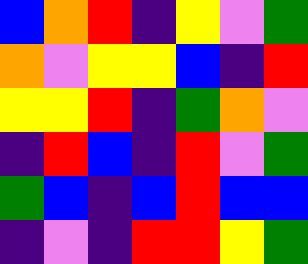[["blue", "orange", "red", "indigo", "yellow", "violet", "green"], ["orange", "violet", "yellow", "yellow", "blue", "indigo", "red"], ["yellow", "yellow", "red", "indigo", "green", "orange", "violet"], ["indigo", "red", "blue", "indigo", "red", "violet", "green"], ["green", "blue", "indigo", "blue", "red", "blue", "blue"], ["indigo", "violet", "indigo", "red", "red", "yellow", "green"]]